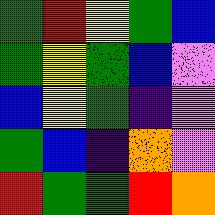[["green", "red", "yellow", "green", "blue"], ["green", "yellow", "green", "blue", "violet"], ["blue", "yellow", "green", "indigo", "violet"], ["green", "blue", "indigo", "orange", "violet"], ["red", "green", "green", "red", "orange"]]